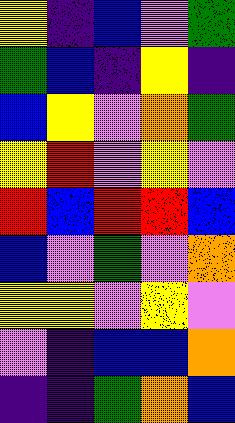[["yellow", "indigo", "blue", "violet", "green"], ["green", "blue", "indigo", "yellow", "indigo"], ["blue", "yellow", "violet", "orange", "green"], ["yellow", "red", "violet", "yellow", "violet"], ["red", "blue", "red", "red", "blue"], ["blue", "violet", "green", "violet", "orange"], ["yellow", "yellow", "violet", "yellow", "violet"], ["violet", "indigo", "blue", "blue", "orange"], ["indigo", "indigo", "green", "orange", "blue"]]